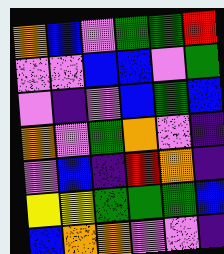[["orange", "blue", "violet", "green", "green", "red"], ["violet", "violet", "blue", "blue", "violet", "green"], ["violet", "indigo", "violet", "blue", "green", "blue"], ["orange", "violet", "green", "orange", "violet", "indigo"], ["violet", "blue", "indigo", "red", "orange", "indigo"], ["yellow", "yellow", "green", "green", "green", "blue"], ["blue", "orange", "orange", "violet", "violet", "indigo"]]